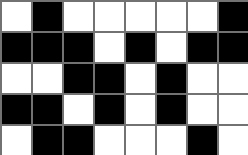[["white", "black", "white", "white", "white", "white", "white", "black"], ["black", "black", "black", "white", "black", "white", "black", "black"], ["white", "white", "black", "black", "white", "black", "white", "white"], ["black", "black", "white", "black", "white", "black", "white", "white"], ["white", "black", "black", "white", "white", "white", "black", "white"]]